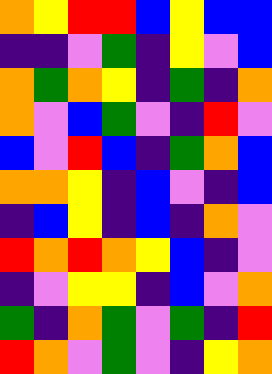[["orange", "yellow", "red", "red", "blue", "yellow", "blue", "blue"], ["indigo", "indigo", "violet", "green", "indigo", "yellow", "violet", "blue"], ["orange", "green", "orange", "yellow", "indigo", "green", "indigo", "orange"], ["orange", "violet", "blue", "green", "violet", "indigo", "red", "violet"], ["blue", "violet", "red", "blue", "indigo", "green", "orange", "blue"], ["orange", "orange", "yellow", "indigo", "blue", "violet", "indigo", "blue"], ["indigo", "blue", "yellow", "indigo", "blue", "indigo", "orange", "violet"], ["red", "orange", "red", "orange", "yellow", "blue", "indigo", "violet"], ["indigo", "violet", "yellow", "yellow", "indigo", "blue", "violet", "orange"], ["green", "indigo", "orange", "green", "violet", "green", "indigo", "red"], ["red", "orange", "violet", "green", "violet", "indigo", "yellow", "orange"]]